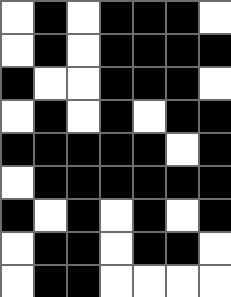[["white", "black", "white", "black", "black", "black", "white"], ["white", "black", "white", "black", "black", "black", "black"], ["black", "white", "white", "black", "black", "black", "white"], ["white", "black", "white", "black", "white", "black", "black"], ["black", "black", "black", "black", "black", "white", "black"], ["white", "black", "black", "black", "black", "black", "black"], ["black", "white", "black", "white", "black", "white", "black"], ["white", "black", "black", "white", "black", "black", "white"], ["white", "black", "black", "white", "white", "white", "white"]]